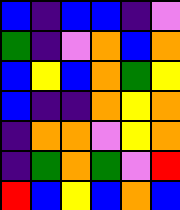[["blue", "indigo", "blue", "blue", "indigo", "violet"], ["green", "indigo", "violet", "orange", "blue", "orange"], ["blue", "yellow", "blue", "orange", "green", "yellow"], ["blue", "indigo", "indigo", "orange", "yellow", "orange"], ["indigo", "orange", "orange", "violet", "yellow", "orange"], ["indigo", "green", "orange", "green", "violet", "red"], ["red", "blue", "yellow", "blue", "orange", "blue"]]